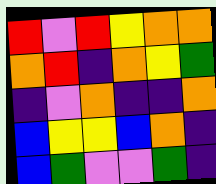[["red", "violet", "red", "yellow", "orange", "orange"], ["orange", "red", "indigo", "orange", "yellow", "green"], ["indigo", "violet", "orange", "indigo", "indigo", "orange"], ["blue", "yellow", "yellow", "blue", "orange", "indigo"], ["blue", "green", "violet", "violet", "green", "indigo"]]